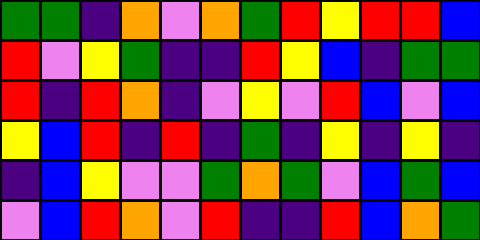[["green", "green", "indigo", "orange", "violet", "orange", "green", "red", "yellow", "red", "red", "blue"], ["red", "violet", "yellow", "green", "indigo", "indigo", "red", "yellow", "blue", "indigo", "green", "green"], ["red", "indigo", "red", "orange", "indigo", "violet", "yellow", "violet", "red", "blue", "violet", "blue"], ["yellow", "blue", "red", "indigo", "red", "indigo", "green", "indigo", "yellow", "indigo", "yellow", "indigo"], ["indigo", "blue", "yellow", "violet", "violet", "green", "orange", "green", "violet", "blue", "green", "blue"], ["violet", "blue", "red", "orange", "violet", "red", "indigo", "indigo", "red", "blue", "orange", "green"]]